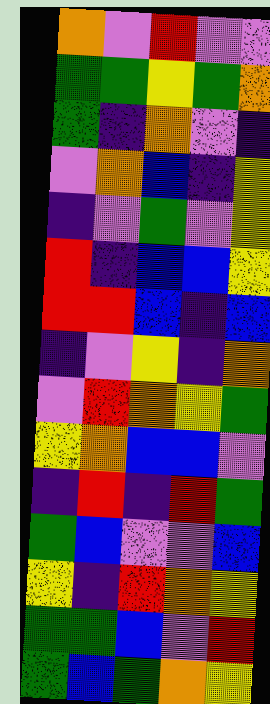[["orange", "violet", "red", "violet", "violet"], ["green", "green", "yellow", "green", "orange"], ["green", "indigo", "orange", "violet", "indigo"], ["violet", "orange", "blue", "indigo", "yellow"], ["indigo", "violet", "green", "violet", "yellow"], ["red", "indigo", "blue", "blue", "yellow"], ["red", "red", "blue", "indigo", "blue"], ["indigo", "violet", "yellow", "indigo", "orange"], ["violet", "red", "orange", "yellow", "green"], ["yellow", "orange", "blue", "blue", "violet"], ["indigo", "red", "indigo", "red", "green"], ["green", "blue", "violet", "violet", "blue"], ["yellow", "indigo", "red", "orange", "yellow"], ["green", "green", "blue", "violet", "red"], ["green", "blue", "green", "orange", "yellow"]]